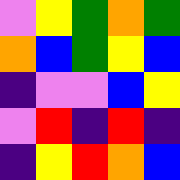[["violet", "yellow", "green", "orange", "green"], ["orange", "blue", "green", "yellow", "blue"], ["indigo", "violet", "violet", "blue", "yellow"], ["violet", "red", "indigo", "red", "indigo"], ["indigo", "yellow", "red", "orange", "blue"]]